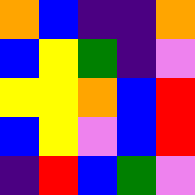[["orange", "blue", "indigo", "indigo", "orange"], ["blue", "yellow", "green", "indigo", "violet"], ["yellow", "yellow", "orange", "blue", "red"], ["blue", "yellow", "violet", "blue", "red"], ["indigo", "red", "blue", "green", "violet"]]